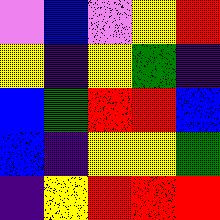[["violet", "blue", "violet", "yellow", "red"], ["yellow", "indigo", "yellow", "green", "indigo"], ["blue", "green", "red", "red", "blue"], ["blue", "indigo", "yellow", "yellow", "green"], ["indigo", "yellow", "red", "red", "red"]]